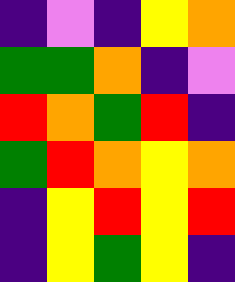[["indigo", "violet", "indigo", "yellow", "orange"], ["green", "green", "orange", "indigo", "violet"], ["red", "orange", "green", "red", "indigo"], ["green", "red", "orange", "yellow", "orange"], ["indigo", "yellow", "red", "yellow", "red"], ["indigo", "yellow", "green", "yellow", "indigo"]]